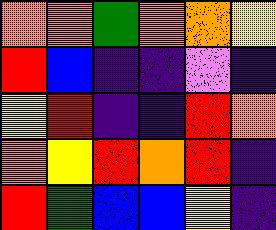[["orange", "orange", "green", "orange", "orange", "yellow"], ["red", "blue", "indigo", "indigo", "violet", "indigo"], ["yellow", "red", "indigo", "indigo", "red", "orange"], ["orange", "yellow", "red", "orange", "red", "indigo"], ["red", "green", "blue", "blue", "yellow", "indigo"]]